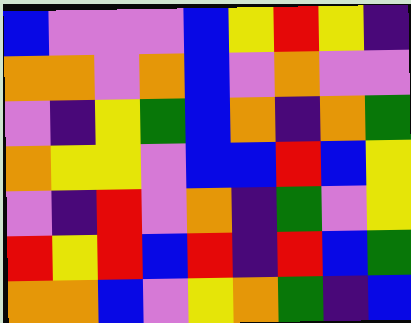[["blue", "violet", "violet", "violet", "blue", "yellow", "red", "yellow", "indigo"], ["orange", "orange", "violet", "orange", "blue", "violet", "orange", "violet", "violet"], ["violet", "indigo", "yellow", "green", "blue", "orange", "indigo", "orange", "green"], ["orange", "yellow", "yellow", "violet", "blue", "blue", "red", "blue", "yellow"], ["violet", "indigo", "red", "violet", "orange", "indigo", "green", "violet", "yellow"], ["red", "yellow", "red", "blue", "red", "indigo", "red", "blue", "green"], ["orange", "orange", "blue", "violet", "yellow", "orange", "green", "indigo", "blue"]]